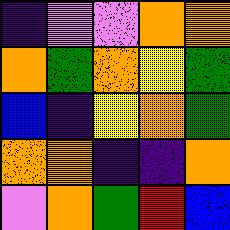[["indigo", "violet", "violet", "orange", "orange"], ["orange", "green", "orange", "yellow", "green"], ["blue", "indigo", "yellow", "orange", "green"], ["orange", "orange", "indigo", "indigo", "orange"], ["violet", "orange", "green", "red", "blue"]]